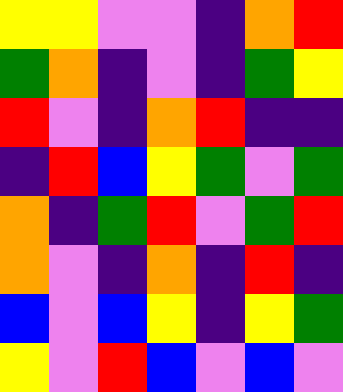[["yellow", "yellow", "violet", "violet", "indigo", "orange", "red"], ["green", "orange", "indigo", "violet", "indigo", "green", "yellow"], ["red", "violet", "indigo", "orange", "red", "indigo", "indigo"], ["indigo", "red", "blue", "yellow", "green", "violet", "green"], ["orange", "indigo", "green", "red", "violet", "green", "red"], ["orange", "violet", "indigo", "orange", "indigo", "red", "indigo"], ["blue", "violet", "blue", "yellow", "indigo", "yellow", "green"], ["yellow", "violet", "red", "blue", "violet", "blue", "violet"]]